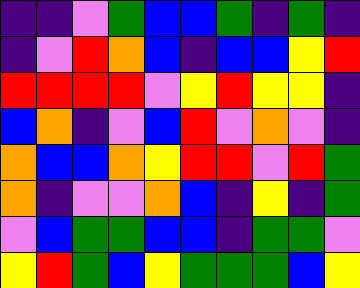[["indigo", "indigo", "violet", "green", "blue", "blue", "green", "indigo", "green", "indigo"], ["indigo", "violet", "red", "orange", "blue", "indigo", "blue", "blue", "yellow", "red"], ["red", "red", "red", "red", "violet", "yellow", "red", "yellow", "yellow", "indigo"], ["blue", "orange", "indigo", "violet", "blue", "red", "violet", "orange", "violet", "indigo"], ["orange", "blue", "blue", "orange", "yellow", "red", "red", "violet", "red", "green"], ["orange", "indigo", "violet", "violet", "orange", "blue", "indigo", "yellow", "indigo", "green"], ["violet", "blue", "green", "green", "blue", "blue", "indigo", "green", "green", "violet"], ["yellow", "red", "green", "blue", "yellow", "green", "green", "green", "blue", "yellow"]]